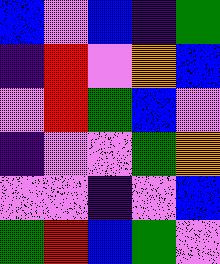[["blue", "violet", "blue", "indigo", "green"], ["indigo", "red", "violet", "orange", "blue"], ["violet", "red", "green", "blue", "violet"], ["indigo", "violet", "violet", "green", "orange"], ["violet", "violet", "indigo", "violet", "blue"], ["green", "red", "blue", "green", "violet"]]